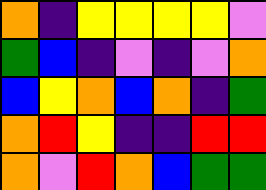[["orange", "indigo", "yellow", "yellow", "yellow", "yellow", "violet"], ["green", "blue", "indigo", "violet", "indigo", "violet", "orange"], ["blue", "yellow", "orange", "blue", "orange", "indigo", "green"], ["orange", "red", "yellow", "indigo", "indigo", "red", "red"], ["orange", "violet", "red", "orange", "blue", "green", "green"]]